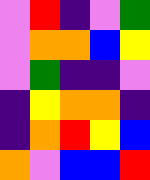[["violet", "red", "indigo", "violet", "green"], ["violet", "orange", "orange", "blue", "yellow"], ["violet", "green", "indigo", "indigo", "violet"], ["indigo", "yellow", "orange", "orange", "indigo"], ["indigo", "orange", "red", "yellow", "blue"], ["orange", "violet", "blue", "blue", "red"]]